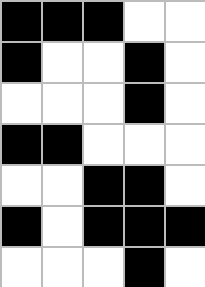[["black", "black", "black", "white", "white"], ["black", "white", "white", "black", "white"], ["white", "white", "white", "black", "white"], ["black", "black", "white", "white", "white"], ["white", "white", "black", "black", "white"], ["black", "white", "black", "black", "black"], ["white", "white", "white", "black", "white"]]